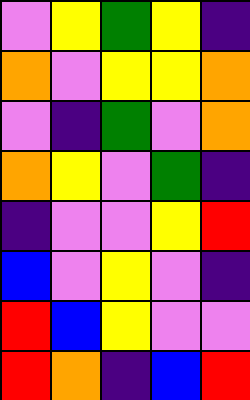[["violet", "yellow", "green", "yellow", "indigo"], ["orange", "violet", "yellow", "yellow", "orange"], ["violet", "indigo", "green", "violet", "orange"], ["orange", "yellow", "violet", "green", "indigo"], ["indigo", "violet", "violet", "yellow", "red"], ["blue", "violet", "yellow", "violet", "indigo"], ["red", "blue", "yellow", "violet", "violet"], ["red", "orange", "indigo", "blue", "red"]]